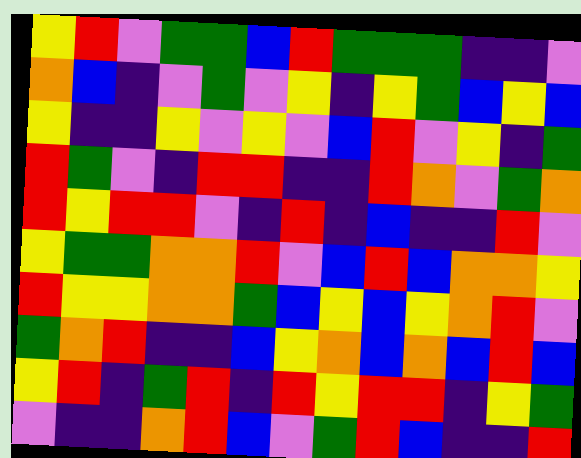[["yellow", "red", "violet", "green", "green", "blue", "red", "green", "green", "green", "indigo", "indigo", "violet"], ["orange", "blue", "indigo", "violet", "green", "violet", "yellow", "indigo", "yellow", "green", "blue", "yellow", "blue"], ["yellow", "indigo", "indigo", "yellow", "violet", "yellow", "violet", "blue", "red", "violet", "yellow", "indigo", "green"], ["red", "green", "violet", "indigo", "red", "red", "indigo", "indigo", "red", "orange", "violet", "green", "orange"], ["red", "yellow", "red", "red", "violet", "indigo", "red", "indigo", "blue", "indigo", "indigo", "red", "violet"], ["yellow", "green", "green", "orange", "orange", "red", "violet", "blue", "red", "blue", "orange", "orange", "yellow"], ["red", "yellow", "yellow", "orange", "orange", "green", "blue", "yellow", "blue", "yellow", "orange", "red", "violet"], ["green", "orange", "red", "indigo", "indigo", "blue", "yellow", "orange", "blue", "orange", "blue", "red", "blue"], ["yellow", "red", "indigo", "green", "red", "indigo", "red", "yellow", "red", "red", "indigo", "yellow", "green"], ["violet", "indigo", "indigo", "orange", "red", "blue", "violet", "green", "red", "blue", "indigo", "indigo", "red"]]